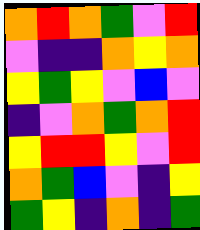[["orange", "red", "orange", "green", "violet", "red"], ["violet", "indigo", "indigo", "orange", "yellow", "orange"], ["yellow", "green", "yellow", "violet", "blue", "violet"], ["indigo", "violet", "orange", "green", "orange", "red"], ["yellow", "red", "red", "yellow", "violet", "red"], ["orange", "green", "blue", "violet", "indigo", "yellow"], ["green", "yellow", "indigo", "orange", "indigo", "green"]]